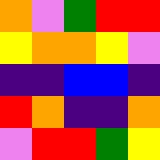[["orange", "violet", "green", "red", "red"], ["yellow", "orange", "orange", "yellow", "violet"], ["indigo", "indigo", "blue", "blue", "indigo"], ["red", "orange", "indigo", "indigo", "orange"], ["violet", "red", "red", "green", "yellow"]]